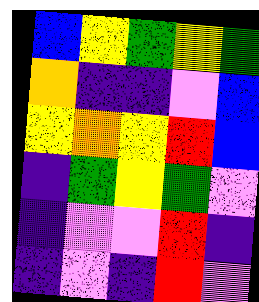[["blue", "yellow", "green", "yellow", "green"], ["orange", "indigo", "indigo", "violet", "blue"], ["yellow", "orange", "yellow", "red", "blue"], ["indigo", "green", "yellow", "green", "violet"], ["indigo", "violet", "violet", "red", "indigo"], ["indigo", "violet", "indigo", "red", "violet"]]